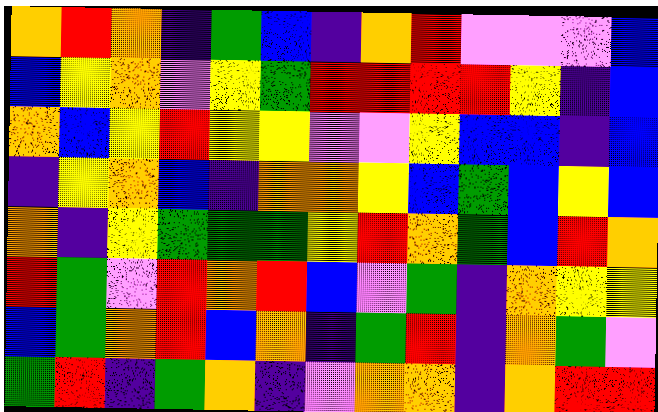[["orange", "red", "orange", "indigo", "green", "blue", "indigo", "orange", "red", "violet", "violet", "violet", "blue"], ["blue", "yellow", "orange", "violet", "yellow", "green", "red", "red", "red", "red", "yellow", "indigo", "blue"], ["orange", "blue", "yellow", "red", "yellow", "yellow", "violet", "violet", "yellow", "blue", "blue", "indigo", "blue"], ["indigo", "yellow", "orange", "blue", "indigo", "orange", "orange", "yellow", "blue", "green", "blue", "yellow", "blue"], ["orange", "indigo", "yellow", "green", "green", "green", "yellow", "red", "orange", "green", "blue", "red", "orange"], ["red", "green", "violet", "red", "orange", "red", "blue", "violet", "green", "indigo", "orange", "yellow", "yellow"], ["blue", "green", "orange", "red", "blue", "orange", "indigo", "green", "red", "indigo", "orange", "green", "violet"], ["green", "red", "indigo", "green", "orange", "indigo", "violet", "orange", "orange", "indigo", "orange", "red", "red"]]